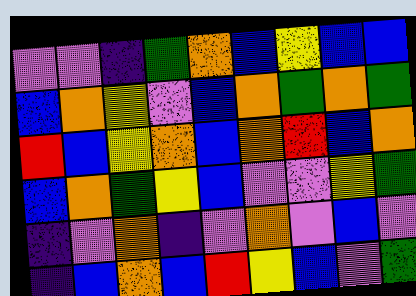[["violet", "violet", "indigo", "green", "orange", "blue", "yellow", "blue", "blue"], ["blue", "orange", "yellow", "violet", "blue", "orange", "green", "orange", "green"], ["red", "blue", "yellow", "orange", "blue", "orange", "red", "blue", "orange"], ["blue", "orange", "green", "yellow", "blue", "violet", "violet", "yellow", "green"], ["indigo", "violet", "orange", "indigo", "violet", "orange", "violet", "blue", "violet"], ["indigo", "blue", "orange", "blue", "red", "yellow", "blue", "violet", "green"]]